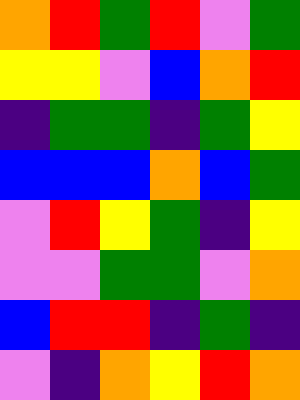[["orange", "red", "green", "red", "violet", "green"], ["yellow", "yellow", "violet", "blue", "orange", "red"], ["indigo", "green", "green", "indigo", "green", "yellow"], ["blue", "blue", "blue", "orange", "blue", "green"], ["violet", "red", "yellow", "green", "indigo", "yellow"], ["violet", "violet", "green", "green", "violet", "orange"], ["blue", "red", "red", "indigo", "green", "indigo"], ["violet", "indigo", "orange", "yellow", "red", "orange"]]